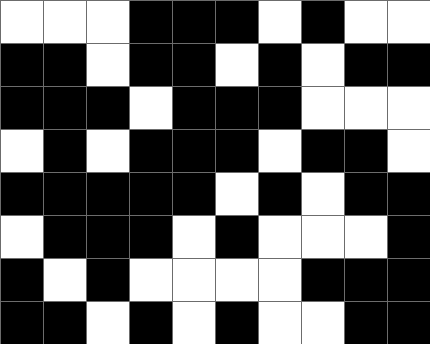[["white", "white", "white", "black", "black", "black", "white", "black", "white", "white"], ["black", "black", "white", "black", "black", "white", "black", "white", "black", "black"], ["black", "black", "black", "white", "black", "black", "black", "white", "white", "white"], ["white", "black", "white", "black", "black", "black", "white", "black", "black", "white"], ["black", "black", "black", "black", "black", "white", "black", "white", "black", "black"], ["white", "black", "black", "black", "white", "black", "white", "white", "white", "black"], ["black", "white", "black", "white", "white", "white", "white", "black", "black", "black"], ["black", "black", "white", "black", "white", "black", "white", "white", "black", "black"]]